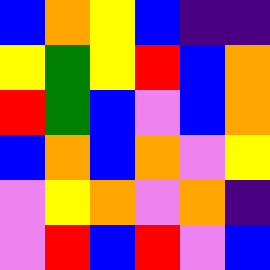[["blue", "orange", "yellow", "blue", "indigo", "indigo"], ["yellow", "green", "yellow", "red", "blue", "orange"], ["red", "green", "blue", "violet", "blue", "orange"], ["blue", "orange", "blue", "orange", "violet", "yellow"], ["violet", "yellow", "orange", "violet", "orange", "indigo"], ["violet", "red", "blue", "red", "violet", "blue"]]